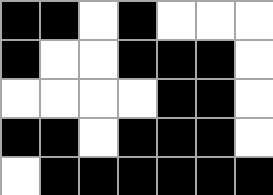[["black", "black", "white", "black", "white", "white", "white"], ["black", "white", "white", "black", "black", "black", "white"], ["white", "white", "white", "white", "black", "black", "white"], ["black", "black", "white", "black", "black", "black", "white"], ["white", "black", "black", "black", "black", "black", "black"]]